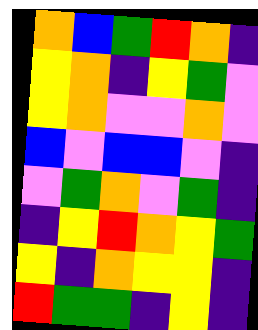[["orange", "blue", "green", "red", "orange", "indigo"], ["yellow", "orange", "indigo", "yellow", "green", "violet"], ["yellow", "orange", "violet", "violet", "orange", "violet"], ["blue", "violet", "blue", "blue", "violet", "indigo"], ["violet", "green", "orange", "violet", "green", "indigo"], ["indigo", "yellow", "red", "orange", "yellow", "green"], ["yellow", "indigo", "orange", "yellow", "yellow", "indigo"], ["red", "green", "green", "indigo", "yellow", "indigo"]]